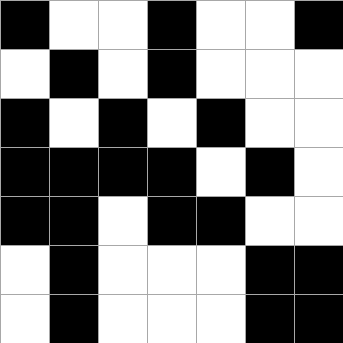[["black", "white", "white", "black", "white", "white", "black"], ["white", "black", "white", "black", "white", "white", "white"], ["black", "white", "black", "white", "black", "white", "white"], ["black", "black", "black", "black", "white", "black", "white"], ["black", "black", "white", "black", "black", "white", "white"], ["white", "black", "white", "white", "white", "black", "black"], ["white", "black", "white", "white", "white", "black", "black"]]